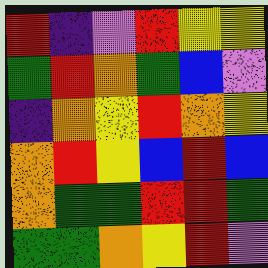[["red", "indigo", "violet", "red", "yellow", "yellow"], ["green", "red", "orange", "green", "blue", "violet"], ["indigo", "orange", "yellow", "red", "orange", "yellow"], ["orange", "red", "yellow", "blue", "red", "blue"], ["orange", "green", "green", "red", "red", "green"], ["green", "green", "orange", "yellow", "red", "violet"]]